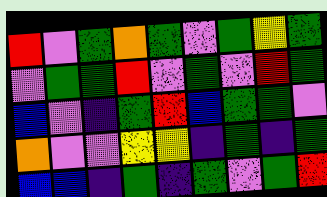[["red", "violet", "green", "orange", "green", "violet", "green", "yellow", "green"], ["violet", "green", "green", "red", "violet", "green", "violet", "red", "green"], ["blue", "violet", "indigo", "green", "red", "blue", "green", "green", "violet"], ["orange", "violet", "violet", "yellow", "yellow", "indigo", "green", "indigo", "green"], ["blue", "blue", "indigo", "green", "indigo", "green", "violet", "green", "red"]]